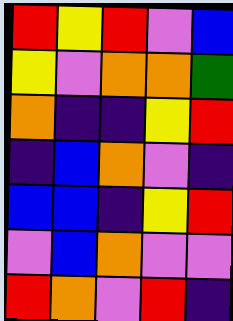[["red", "yellow", "red", "violet", "blue"], ["yellow", "violet", "orange", "orange", "green"], ["orange", "indigo", "indigo", "yellow", "red"], ["indigo", "blue", "orange", "violet", "indigo"], ["blue", "blue", "indigo", "yellow", "red"], ["violet", "blue", "orange", "violet", "violet"], ["red", "orange", "violet", "red", "indigo"]]